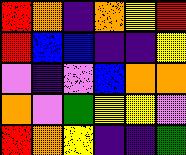[["red", "orange", "indigo", "orange", "yellow", "red"], ["red", "blue", "blue", "indigo", "indigo", "yellow"], ["violet", "indigo", "violet", "blue", "orange", "orange"], ["orange", "violet", "green", "yellow", "yellow", "violet"], ["red", "orange", "yellow", "indigo", "indigo", "green"]]